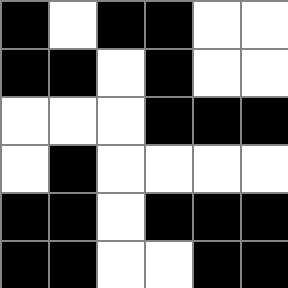[["black", "white", "black", "black", "white", "white"], ["black", "black", "white", "black", "white", "white"], ["white", "white", "white", "black", "black", "black"], ["white", "black", "white", "white", "white", "white"], ["black", "black", "white", "black", "black", "black"], ["black", "black", "white", "white", "black", "black"]]